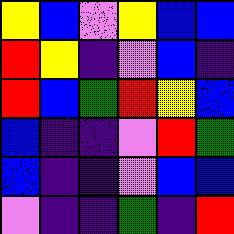[["yellow", "blue", "violet", "yellow", "blue", "blue"], ["red", "yellow", "indigo", "violet", "blue", "indigo"], ["red", "blue", "green", "red", "yellow", "blue"], ["blue", "indigo", "indigo", "violet", "red", "green"], ["blue", "indigo", "indigo", "violet", "blue", "blue"], ["violet", "indigo", "indigo", "green", "indigo", "red"]]